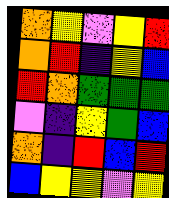[["orange", "yellow", "violet", "yellow", "red"], ["orange", "red", "indigo", "yellow", "blue"], ["red", "orange", "green", "green", "green"], ["violet", "indigo", "yellow", "green", "blue"], ["orange", "indigo", "red", "blue", "red"], ["blue", "yellow", "yellow", "violet", "yellow"]]